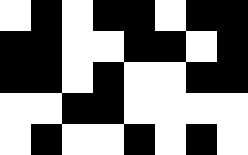[["white", "black", "white", "black", "black", "white", "black", "black"], ["black", "black", "white", "white", "black", "black", "white", "black"], ["black", "black", "white", "black", "white", "white", "black", "black"], ["white", "white", "black", "black", "white", "white", "white", "white"], ["white", "black", "white", "white", "black", "white", "black", "white"]]